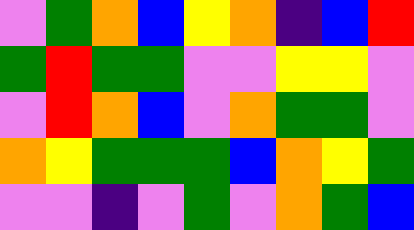[["violet", "green", "orange", "blue", "yellow", "orange", "indigo", "blue", "red"], ["green", "red", "green", "green", "violet", "violet", "yellow", "yellow", "violet"], ["violet", "red", "orange", "blue", "violet", "orange", "green", "green", "violet"], ["orange", "yellow", "green", "green", "green", "blue", "orange", "yellow", "green"], ["violet", "violet", "indigo", "violet", "green", "violet", "orange", "green", "blue"]]